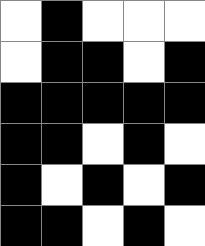[["white", "black", "white", "white", "white"], ["white", "black", "black", "white", "black"], ["black", "black", "black", "black", "black"], ["black", "black", "white", "black", "white"], ["black", "white", "black", "white", "black"], ["black", "black", "white", "black", "white"]]